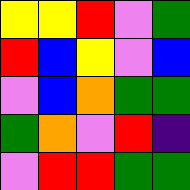[["yellow", "yellow", "red", "violet", "green"], ["red", "blue", "yellow", "violet", "blue"], ["violet", "blue", "orange", "green", "green"], ["green", "orange", "violet", "red", "indigo"], ["violet", "red", "red", "green", "green"]]